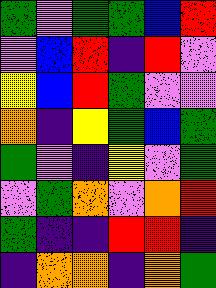[["green", "violet", "green", "green", "blue", "red"], ["violet", "blue", "red", "indigo", "red", "violet"], ["yellow", "blue", "red", "green", "violet", "violet"], ["orange", "indigo", "yellow", "green", "blue", "green"], ["green", "violet", "indigo", "yellow", "violet", "green"], ["violet", "green", "orange", "violet", "orange", "red"], ["green", "indigo", "indigo", "red", "red", "indigo"], ["indigo", "orange", "orange", "indigo", "orange", "green"]]